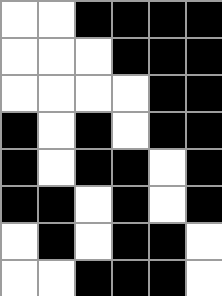[["white", "white", "black", "black", "black", "black"], ["white", "white", "white", "black", "black", "black"], ["white", "white", "white", "white", "black", "black"], ["black", "white", "black", "white", "black", "black"], ["black", "white", "black", "black", "white", "black"], ["black", "black", "white", "black", "white", "black"], ["white", "black", "white", "black", "black", "white"], ["white", "white", "black", "black", "black", "white"]]